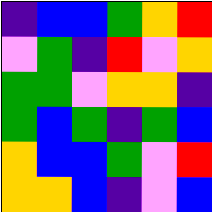[["indigo", "blue", "blue", "green", "orange", "red"], ["violet", "green", "indigo", "red", "violet", "orange"], ["green", "green", "violet", "orange", "orange", "indigo"], ["green", "blue", "green", "indigo", "green", "blue"], ["orange", "blue", "blue", "green", "violet", "red"], ["orange", "orange", "blue", "indigo", "violet", "blue"]]